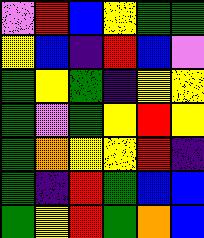[["violet", "red", "blue", "yellow", "green", "green"], ["yellow", "blue", "indigo", "red", "blue", "violet"], ["green", "yellow", "green", "indigo", "yellow", "yellow"], ["green", "violet", "green", "yellow", "red", "yellow"], ["green", "orange", "yellow", "yellow", "red", "indigo"], ["green", "indigo", "red", "green", "blue", "blue"], ["green", "yellow", "red", "green", "orange", "blue"]]